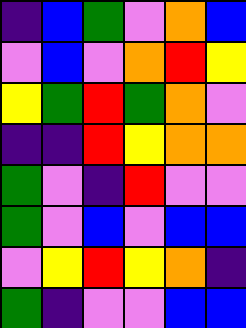[["indigo", "blue", "green", "violet", "orange", "blue"], ["violet", "blue", "violet", "orange", "red", "yellow"], ["yellow", "green", "red", "green", "orange", "violet"], ["indigo", "indigo", "red", "yellow", "orange", "orange"], ["green", "violet", "indigo", "red", "violet", "violet"], ["green", "violet", "blue", "violet", "blue", "blue"], ["violet", "yellow", "red", "yellow", "orange", "indigo"], ["green", "indigo", "violet", "violet", "blue", "blue"]]